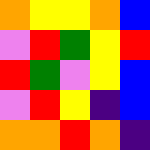[["orange", "yellow", "yellow", "orange", "blue"], ["violet", "red", "green", "yellow", "red"], ["red", "green", "violet", "yellow", "blue"], ["violet", "red", "yellow", "indigo", "blue"], ["orange", "orange", "red", "orange", "indigo"]]